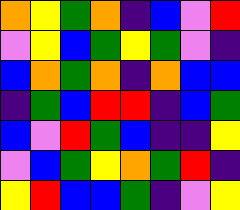[["orange", "yellow", "green", "orange", "indigo", "blue", "violet", "red"], ["violet", "yellow", "blue", "green", "yellow", "green", "violet", "indigo"], ["blue", "orange", "green", "orange", "indigo", "orange", "blue", "blue"], ["indigo", "green", "blue", "red", "red", "indigo", "blue", "green"], ["blue", "violet", "red", "green", "blue", "indigo", "indigo", "yellow"], ["violet", "blue", "green", "yellow", "orange", "green", "red", "indigo"], ["yellow", "red", "blue", "blue", "green", "indigo", "violet", "yellow"]]